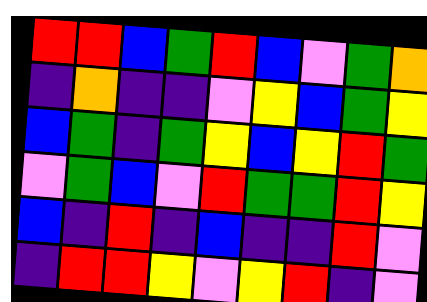[["red", "red", "blue", "green", "red", "blue", "violet", "green", "orange"], ["indigo", "orange", "indigo", "indigo", "violet", "yellow", "blue", "green", "yellow"], ["blue", "green", "indigo", "green", "yellow", "blue", "yellow", "red", "green"], ["violet", "green", "blue", "violet", "red", "green", "green", "red", "yellow"], ["blue", "indigo", "red", "indigo", "blue", "indigo", "indigo", "red", "violet"], ["indigo", "red", "red", "yellow", "violet", "yellow", "red", "indigo", "violet"]]